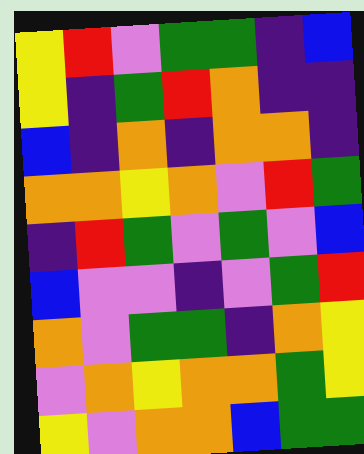[["yellow", "red", "violet", "green", "green", "indigo", "blue"], ["yellow", "indigo", "green", "red", "orange", "indigo", "indigo"], ["blue", "indigo", "orange", "indigo", "orange", "orange", "indigo"], ["orange", "orange", "yellow", "orange", "violet", "red", "green"], ["indigo", "red", "green", "violet", "green", "violet", "blue"], ["blue", "violet", "violet", "indigo", "violet", "green", "red"], ["orange", "violet", "green", "green", "indigo", "orange", "yellow"], ["violet", "orange", "yellow", "orange", "orange", "green", "yellow"], ["yellow", "violet", "orange", "orange", "blue", "green", "green"]]